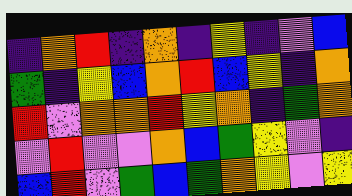[["indigo", "orange", "red", "indigo", "orange", "indigo", "yellow", "indigo", "violet", "blue"], ["green", "indigo", "yellow", "blue", "orange", "red", "blue", "yellow", "indigo", "orange"], ["red", "violet", "orange", "orange", "red", "yellow", "orange", "indigo", "green", "orange"], ["violet", "red", "violet", "violet", "orange", "blue", "green", "yellow", "violet", "indigo"], ["blue", "red", "violet", "green", "blue", "green", "orange", "yellow", "violet", "yellow"]]